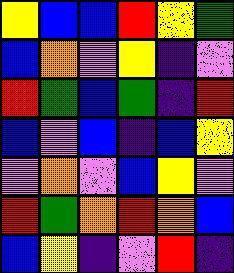[["yellow", "blue", "blue", "red", "yellow", "green"], ["blue", "orange", "violet", "yellow", "indigo", "violet"], ["red", "green", "blue", "green", "indigo", "red"], ["blue", "violet", "blue", "indigo", "blue", "yellow"], ["violet", "orange", "violet", "blue", "yellow", "violet"], ["red", "green", "orange", "red", "orange", "blue"], ["blue", "yellow", "indigo", "violet", "red", "indigo"]]